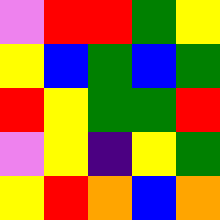[["violet", "red", "red", "green", "yellow"], ["yellow", "blue", "green", "blue", "green"], ["red", "yellow", "green", "green", "red"], ["violet", "yellow", "indigo", "yellow", "green"], ["yellow", "red", "orange", "blue", "orange"]]